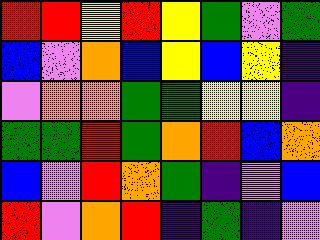[["red", "red", "yellow", "red", "yellow", "green", "violet", "green"], ["blue", "violet", "orange", "blue", "yellow", "blue", "yellow", "indigo"], ["violet", "orange", "orange", "green", "green", "yellow", "yellow", "indigo"], ["green", "green", "red", "green", "orange", "red", "blue", "orange"], ["blue", "violet", "red", "orange", "green", "indigo", "violet", "blue"], ["red", "violet", "orange", "red", "indigo", "green", "indigo", "violet"]]